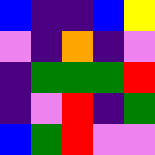[["blue", "indigo", "indigo", "blue", "yellow"], ["violet", "indigo", "orange", "indigo", "violet"], ["indigo", "green", "green", "green", "red"], ["indigo", "violet", "red", "indigo", "green"], ["blue", "green", "red", "violet", "violet"]]